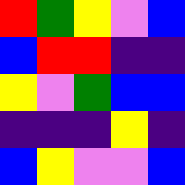[["red", "green", "yellow", "violet", "blue"], ["blue", "red", "red", "indigo", "indigo"], ["yellow", "violet", "green", "blue", "blue"], ["indigo", "indigo", "indigo", "yellow", "indigo"], ["blue", "yellow", "violet", "violet", "blue"]]